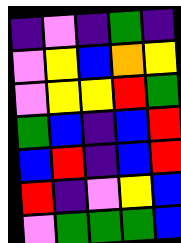[["indigo", "violet", "indigo", "green", "indigo"], ["violet", "yellow", "blue", "orange", "yellow"], ["violet", "yellow", "yellow", "red", "green"], ["green", "blue", "indigo", "blue", "red"], ["blue", "red", "indigo", "blue", "red"], ["red", "indigo", "violet", "yellow", "blue"], ["violet", "green", "green", "green", "blue"]]